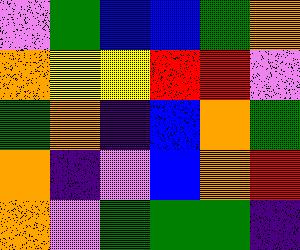[["violet", "green", "blue", "blue", "green", "orange"], ["orange", "yellow", "yellow", "red", "red", "violet"], ["green", "orange", "indigo", "blue", "orange", "green"], ["orange", "indigo", "violet", "blue", "orange", "red"], ["orange", "violet", "green", "green", "green", "indigo"]]